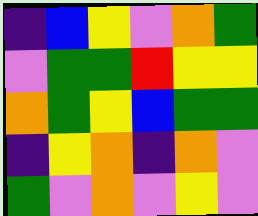[["indigo", "blue", "yellow", "violet", "orange", "green"], ["violet", "green", "green", "red", "yellow", "yellow"], ["orange", "green", "yellow", "blue", "green", "green"], ["indigo", "yellow", "orange", "indigo", "orange", "violet"], ["green", "violet", "orange", "violet", "yellow", "violet"]]